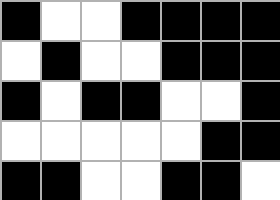[["black", "white", "white", "black", "black", "black", "black"], ["white", "black", "white", "white", "black", "black", "black"], ["black", "white", "black", "black", "white", "white", "black"], ["white", "white", "white", "white", "white", "black", "black"], ["black", "black", "white", "white", "black", "black", "white"]]